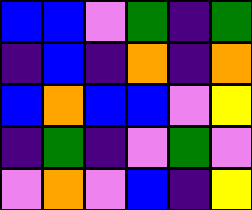[["blue", "blue", "violet", "green", "indigo", "green"], ["indigo", "blue", "indigo", "orange", "indigo", "orange"], ["blue", "orange", "blue", "blue", "violet", "yellow"], ["indigo", "green", "indigo", "violet", "green", "violet"], ["violet", "orange", "violet", "blue", "indigo", "yellow"]]